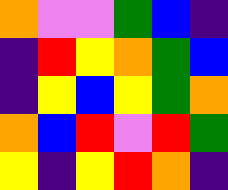[["orange", "violet", "violet", "green", "blue", "indigo"], ["indigo", "red", "yellow", "orange", "green", "blue"], ["indigo", "yellow", "blue", "yellow", "green", "orange"], ["orange", "blue", "red", "violet", "red", "green"], ["yellow", "indigo", "yellow", "red", "orange", "indigo"]]